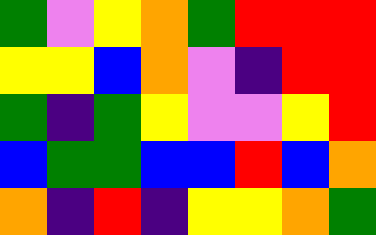[["green", "violet", "yellow", "orange", "green", "red", "red", "red"], ["yellow", "yellow", "blue", "orange", "violet", "indigo", "red", "red"], ["green", "indigo", "green", "yellow", "violet", "violet", "yellow", "red"], ["blue", "green", "green", "blue", "blue", "red", "blue", "orange"], ["orange", "indigo", "red", "indigo", "yellow", "yellow", "orange", "green"]]